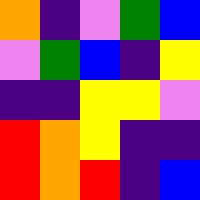[["orange", "indigo", "violet", "green", "blue"], ["violet", "green", "blue", "indigo", "yellow"], ["indigo", "indigo", "yellow", "yellow", "violet"], ["red", "orange", "yellow", "indigo", "indigo"], ["red", "orange", "red", "indigo", "blue"]]